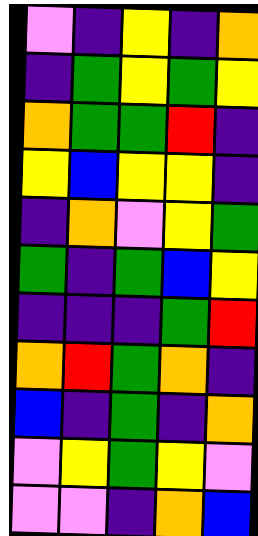[["violet", "indigo", "yellow", "indigo", "orange"], ["indigo", "green", "yellow", "green", "yellow"], ["orange", "green", "green", "red", "indigo"], ["yellow", "blue", "yellow", "yellow", "indigo"], ["indigo", "orange", "violet", "yellow", "green"], ["green", "indigo", "green", "blue", "yellow"], ["indigo", "indigo", "indigo", "green", "red"], ["orange", "red", "green", "orange", "indigo"], ["blue", "indigo", "green", "indigo", "orange"], ["violet", "yellow", "green", "yellow", "violet"], ["violet", "violet", "indigo", "orange", "blue"]]